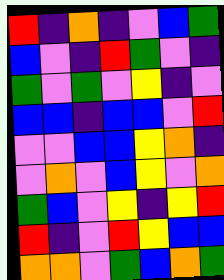[["red", "indigo", "orange", "indigo", "violet", "blue", "green"], ["blue", "violet", "indigo", "red", "green", "violet", "indigo"], ["green", "violet", "green", "violet", "yellow", "indigo", "violet"], ["blue", "blue", "indigo", "blue", "blue", "violet", "red"], ["violet", "violet", "blue", "blue", "yellow", "orange", "indigo"], ["violet", "orange", "violet", "blue", "yellow", "violet", "orange"], ["green", "blue", "violet", "yellow", "indigo", "yellow", "red"], ["red", "indigo", "violet", "red", "yellow", "blue", "blue"], ["orange", "orange", "violet", "green", "blue", "orange", "green"]]